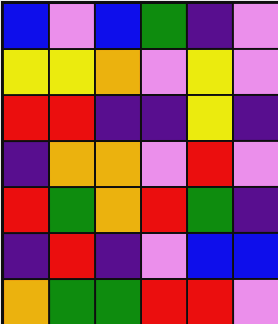[["blue", "violet", "blue", "green", "indigo", "violet"], ["yellow", "yellow", "orange", "violet", "yellow", "violet"], ["red", "red", "indigo", "indigo", "yellow", "indigo"], ["indigo", "orange", "orange", "violet", "red", "violet"], ["red", "green", "orange", "red", "green", "indigo"], ["indigo", "red", "indigo", "violet", "blue", "blue"], ["orange", "green", "green", "red", "red", "violet"]]